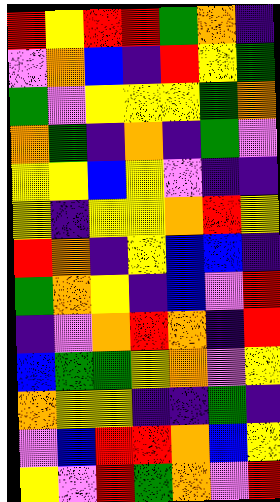[["red", "yellow", "red", "red", "green", "orange", "indigo"], ["violet", "orange", "blue", "indigo", "red", "yellow", "green"], ["green", "violet", "yellow", "yellow", "yellow", "green", "orange"], ["orange", "green", "indigo", "orange", "indigo", "green", "violet"], ["yellow", "yellow", "blue", "yellow", "violet", "indigo", "indigo"], ["yellow", "indigo", "yellow", "yellow", "orange", "red", "yellow"], ["red", "orange", "indigo", "yellow", "blue", "blue", "indigo"], ["green", "orange", "yellow", "indigo", "blue", "violet", "red"], ["indigo", "violet", "orange", "red", "orange", "indigo", "red"], ["blue", "green", "green", "yellow", "orange", "violet", "yellow"], ["orange", "yellow", "yellow", "indigo", "indigo", "green", "indigo"], ["violet", "blue", "red", "red", "orange", "blue", "yellow"], ["yellow", "violet", "red", "green", "orange", "violet", "red"]]